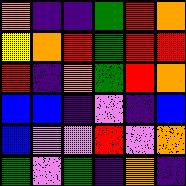[["orange", "indigo", "indigo", "green", "red", "orange"], ["yellow", "orange", "red", "green", "red", "red"], ["red", "indigo", "orange", "green", "red", "orange"], ["blue", "blue", "indigo", "violet", "indigo", "blue"], ["blue", "violet", "violet", "red", "violet", "orange"], ["green", "violet", "green", "indigo", "orange", "indigo"]]